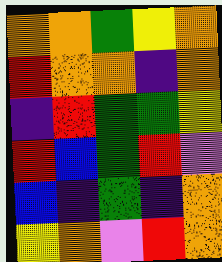[["orange", "orange", "green", "yellow", "orange"], ["red", "orange", "orange", "indigo", "orange"], ["indigo", "red", "green", "green", "yellow"], ["red", "blue", "green", "red", "violet"], ["blue", "indigo", "green", "indigo", "orange"], ["yellow", "orange", "violet", "red", "orange"]]